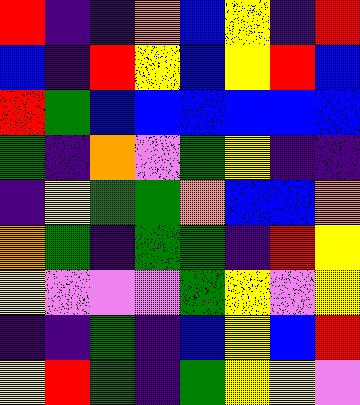[["red", "indigo", "indigo", "orange", "blue", "yellow", "indigo", "red"], ["blue", "indigo", "red", "yellow", "blue", "yellow", "red", "blue"], ["red", "green", "blue", "blue", "blue", "blue", "blue", "blue"], ["green", "indigo", "orange", "violet", "green", "yellow", "indigo", "indigo"], ["indigo", "yellow", "green", "green", "orange", "blue", "blue", "orange"], ["orange", "green", "indigo", "green", "green", "indigo", "red", "yellow"], ["yellow", "violet", "violet", "violet", "green", "yellow", "violet", "yellow"], ["indigo", "indigo", "green", "indigo", "blue", "yellow", "blue", "red"], ["yellow", "red", "green", "indigo", "green", "yellow", "yellow", "violet"]]